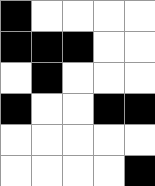[["black", "white", "white", "white", "white"], ["black", "black", "black", "white", "white"], ["white", "black", "white", "white", "white"], ["black", "white", "white", "black", "black"], ["white", "white", "white", "white", "white"], ["white", "white", "white", "white", "black"]]